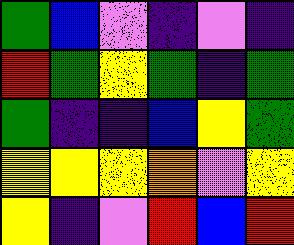[["green", "blue", "violet", "indigo", "violet", "indigo"], ["red", "green", "yellow", "green", "indigo", "green"], ["green", "indigo", "indigo", "blue", "yellow", "green"], ["yellow", "yellow", "yellow", "orange", "violet", "yellow"], ["yellow", "indigo", "violet", "red", "blue", "red"]]